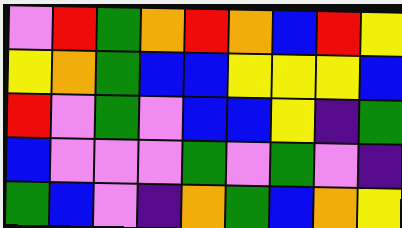[["violet", "red", "green", "orange", "red", "orange", "blue", "red", "yellow"], ["yellow", "orange", "green", "blue", "blue", "yellow", "yellow", "yellow", "blue"], ["red", "violet", "green", "violet", "blue", "blue", "yellow", "indigo", "green"], ["blue", "violet", "violet", "violet", "green", "violet", "green", "violet", "indigo"], ["green", "blue", "violet", "indigo", "orange", "green", "blue", "orange", "yellow"]]